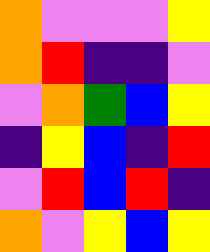[["orange", "violet", "violet", "violet", "yellow"], ["orange", "red", "indigo", "indigo", "violet"], ["violet", "orange", "green", "blue", "yellow"], ["indigo", "yellow", "blue", "indigo", "red"], ["violet", "red", "blue", "red", "indigo"], ["orange", "violet", "yellow", "blue", "yellow"]]